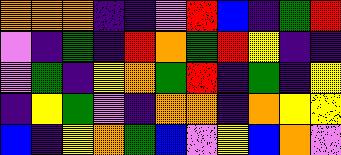[["orange", "orange", "orange", "indigo", "indigo", "violet", "red", "blue", "indigo", "green", "red"], ["violet", "indigo", "green", "indigo", "red", "orange", "green", "red", "yellow", "indigo", "indigo"], ["violet", "green", "indigo", "yellow", "orange", "green", "red", "indigo", "green", "indigo", "yellow"], ["indigo", "yellow", "green", "violet", "indigo", "orange", "orange", "indigo", "orange", "yellow", "yellow"], ["blue", "indigo", "yellow", "orange", "green", "blue", "violet", "yellow", "blue", "orange", "violet"]]